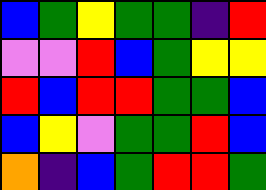[["blue", "green", "yellow", "green", "green", "indigo", "red"], ["violet", "violet", "red", "blue", "green", "yellow", "yellow"], ["red", "blue", "red", "red", "green", "green", "blue"], ["blue", "yellow", "violet", "green", "green", "red", "blue"], ["orange", "indigo", "blue", "green", "red", "red", "green"]]